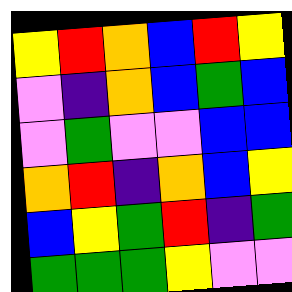[["yellow", "red", "orange", "blue", "red", "yellow"], ["violet", "indigo", "orange", "blue", "green", "blue"], ["violet", "green", "violet", "violet", "blue", "blue"], ["orange", "red", "indigo", "orange", "blue", "yellow"], ["blue", "yellow", "green", "red", "indigo", "green"], ["green", "green", "green", "yellow", "violet", "violet"]]